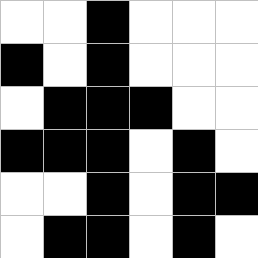[["white", "white", "black", "white", "white", "white"], ["black", "white", "black", "white", "white", "white"], ["white", "black", "black", "black", "white", "white"], ["black", "black", "black", "white", "black", "white"], ["white", "white", "black", "white", "black", "black"], ["white", "black", "black", "white", "black", "white"]]